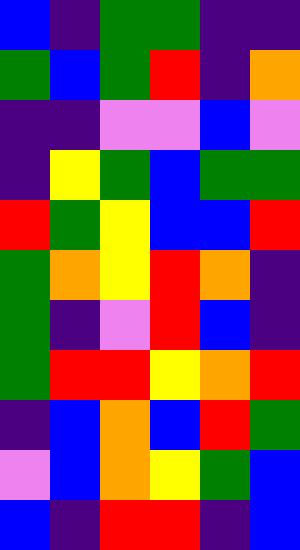[["blue", "indigo", "green", "green", "indigo", "indigo"], ["green", "blue", "green", "red", "indigo", "orange"], ["indigo", "indigo", "violet", "violet", "blue", "violet"], ["indigo", "yellow", "green", "blue", "green", "green"], ["red", "green", "yellow", "blue", "blue", "red"], ["green", "orange", "yellow", "red", "orange", "indigo"], ["green", "indigo", "violet", "red", "blue", "indigo"], ["green", "red", "red", "yellow", "orange", "red"], ["indigo", "blue", "orange", "blue", "red", "green"], ["violet", "blue", "orange", "yellow", "green", "blue"], ["blue", "indigo", "red", "red", "indigo", "blue"]]